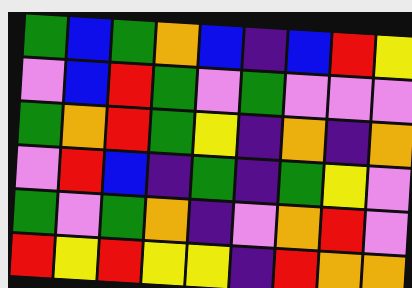[["green", "blue", "green", "orange", "blue", "indigo", "blue", "red", "yellow"], ["violet", "blue", "red", "green", "violet", "green", "violet", "violet", "violet"], ["green", "orange", "red", "green", "yellow", "indigo", "orange", "indigo", "orange"], ["violet", "red", "blue", "indigo", "green", "indigo", "green", "yellow", "violet"], ["green", "violet", "green", "orange", "indigo", "violet", "orange", "red", "violet"], ["red", "yellow", "red", "yellow", "yellow", "indigo", "red", "orange", "orange"]]